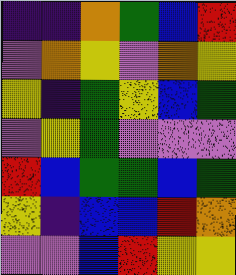[["indigo", "indigo", "orange", "green", "blue", "red"], ["violet", "orange", "yellow", "violet", "orange", "yellow"], ["yellow", "indigo", "green", "yellow", "blue", "green"], ["violet", "yellow", "green", "violet", "violet", "violet"], ["red", "blue", "green", "green", "blue", "green"], ["yellow", "indigo", "blue", "blue", "red", "orange"], ["violet", "violet", "blue", "red", "yellow", "yellow"]]